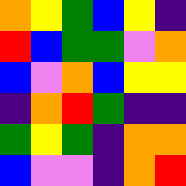[["orange", "yellow", "green", "blue", "yellow", "indigo"], ["red", "blue", "green", "green", "violet", "orange"], ["blue", "violet", "orange", "blue", "yellow", "yellow"], ["indigo", "orange", "red", "green", "indigo", "indigo"], ["green", "yellow", "green", "indigo", "orange", "orange"], ["blue", "violet", "violet", "indigo", "orange", "red"]]